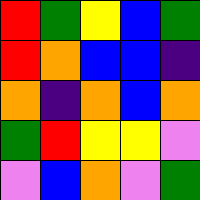[["red", "green", "yellow", "blue", "green"], ["red", "orange", "blue", "blue", "indigo"], ["orange", "indigo", "orange", "blue", "orange"], ["green", "red", "yellow", "yellow", "violet"], ["violet", "blue", "orange", "violet", "green"]]